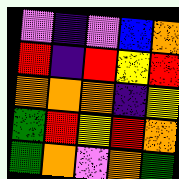[["violet", "indigo", "violet", "blue", "orange"], ["red", "indigo", "red", "yellow", "red"], ["orange", "orange", "orange", "indigo", "yellow"], ["green", "red", "yellow", "red", "orange"], ["green", "orange", "violet", "orange", "green"]]